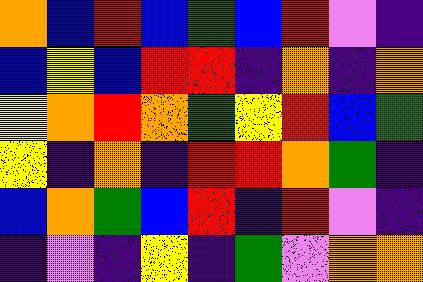[["orange", "blue", "red", "blue", "green", "blue", "red", "violet", "indigo"], ["blue", "yellow", "blue", "red", "red", "indigo", "orange", "indigo", "orange"], ["yellow", "orange", "red", "orange", "green", "yellow", "red", "blue", "green"], ["yellow", "indigo", "orange", "indigo", "red", "red", "orange", "green", "indigo"], ["blue", "orange", "green", "blue", "red", "indigo", "red", "violet", "indigo"], ["indigo", "violet", "indigo", "yellow", "indigo", "green", "violet", "orange", "orange"]]